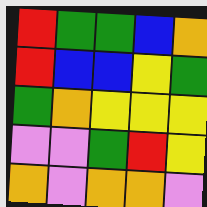[["red", "green", "green", "blue", "orange"], ["red", "blue", "blue", "yellow", "green"], ["green", "orange", "yellow", "yellow", "yellow"], ["violet", "violet", "green", "red", "yellow"], ["orange", "violet", "orange", "orange", "violet"]]